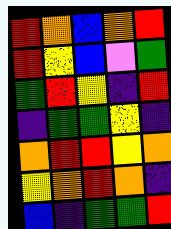[["red", "orange", "blue", "orange", "red"], ["red", "yellow", "blue", "violet", "green"], ["green", "red", "yellow", "indigo", "red"], ["indigo", "green", "green", "yellow", "indigo"], ["orange", "red", "red", "yellow", "orange"], ["yellow", "orange", "red", "orange", "indigo"], ["blue", "indigo", "green", "green", "red"]]